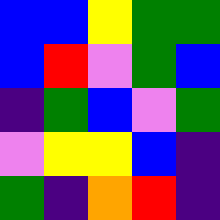[["blue", "blue", "yellow", "green", "green"], ["blue", "red", "violet", "green", "blue"], ["indigo", "green", "blue", "violet", "green"], ["violet", "yellow", "yellow", "blue", "indigo"], ["green", "indigo", "orange", "red", "indigo"]]